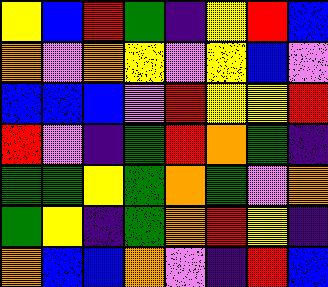[["yellow", "blue", "red", "green", "indigo", "yellow", "red", "blue"], ["orange", "violet", "orange", "yellow", "violet", "yellow", "blue", "violet"], ["blue", "blue", "blue", "violet", "red", "yellow", "yellow", "red"], ["red", "violet", "indigo", "green", "red", "orange", "green", "indigo"], ["green", "green", "yellow", "green", "orange", "green", "violet", "orange"], ["green", "yellow", "indigo", "green", "orange", "red", "yellow", "indigo"], ["orange", "blue", "blue", "orange", "violet", "indigo", "red", "blue"]]